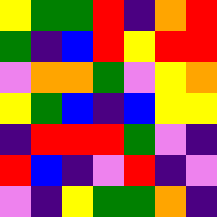[["yellow", "green", "green", "red", "indigo", "orange", "red"], ["green", "indigo", "blue", "red", "yellow", "red", "red"], ["violet", "orange", "orange", "green", "violet", "yellow", "orange"], ["yellow", "green", "blue", "indigo", "blue", "yellow", "yellow"], ["indigo", "red", "red", "red", "green", "violet", "indigo"], ["red", "blue", "indigo", "violet", "red", "indigo", "violet"], ["violet", "indigo", "yellow", "green", "green", "orange", "indigo"]]